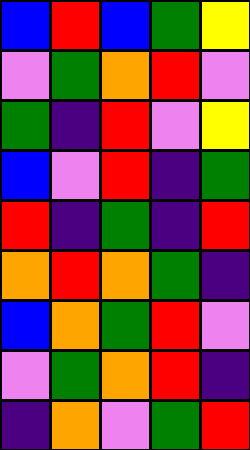[["blue", "red", "blue", "green", "yellow"], ["violet", "green", "orange", "red", "violet"], ["green", "indigo", "red", "violet", "yellow"], ["blue", "violet", "red", "indigo", "green"], ["red", "indigo", "green", "indigo", "red"], ["orange", "red", "orange", "green", "indigo"], ["blue", "orange", "green", "red", "violet"], ["violet", "green", "orange", "red", "indigo"], ["indigo", "orange", "violet", "green", "red"]]